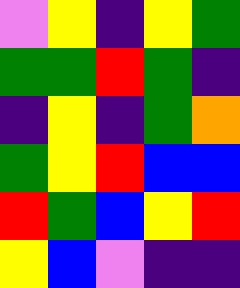[["violet", "yellow", "indigo", "yellow", "green"], ["green", "green", "red", "green", "indigo"], ["indigo", "yellow", "indigo", "green", "orange"], ["green", "yellow", "red", "blue", "blue"], ["red", "green", "blue", "yellow", "red"], ["yellow", "blue", "violet", "indigo", "indigo"]]